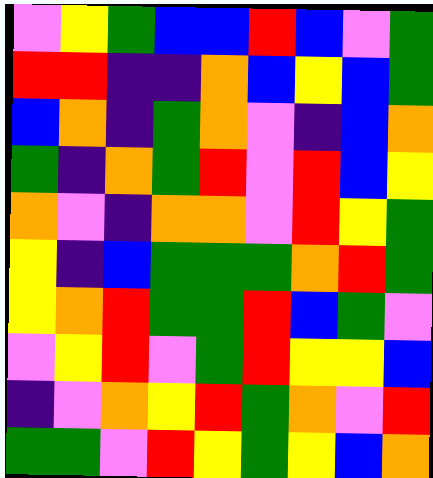[["violet", "yellow", "green", "blue", "blue", "red", "blue", "violet", "green"], ["red", "red", "indigo", "indigo", "orange", "blue", "yellow", "blue", "green"], ["blue", "orange", "indigo", "green", "orange", "violet", "indigo", "blue", "orange"], ["green", "indigo", "orange", "green", "red", "violet", "red", "blue", "yellow"], ["orange", "violet", "indigo", "orange", "orange", "violet", "red", "yellow", "green"], ["yellow", "indigo", "blue", "green", "green", "green", "orange", "red", "green"], ["yellow", "orange", "red", "green", "green", "red", "blue", "green", "violet"], ["violet", "yellow", "red", "violet", "green", "red", "yellow", "yellow", "blue"], ["indigo", "violet", "orange", "yellow", "red", "green", "orange", "violet", "red"], ["green", "green", "violet", "red", "yellow", "green", "yellow", "blue", "orange"]]